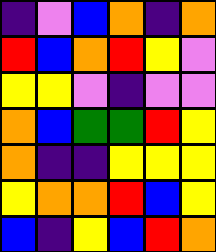[["indigo", "violet", "blue", "orange", "indigo", "orange"], ["red", "blue", "orange", "red", "yellow", "violet"], ["yellow", "yellow", "violet", "indigo", "violet", "violet"], ["orange", "blue", "green", "green", "red", "yellow"], ["orange", "indigo", "indigo", "yellow", "yellow", "yellow"], ["yellow", "orange", "orange", "red", "blue", "yellow"], ["blue", "indigo", "yellow", "blue", "red", "orange"]]